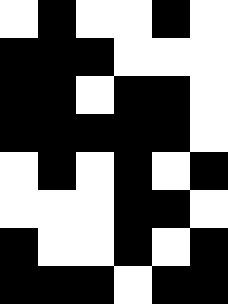[["white", "black", "white", "white", "black", "white"], ["black", "black", "black", "white", "white", "white"], ["black", "black", "white", "black", "black", "white"], ["black", "black", "black", "black", "black", "white"], ["white", "black", "white", "black", "white", "black"], ["white", "white", "white", "black", "black", "white"], ["black", "white", "white", "black", "white", "black"], ["black", "black", "black", "white", "black", "black"]]